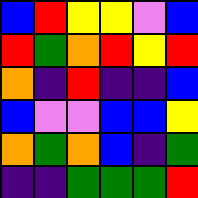[["blue", "red", "yellow", "yellow", "violet", "blue"], ["red", "green", "orange", "red", "yellow", "red"], ["orange", "indigo", "red", "indigo", "indigo", "blue"], ["blue", "violet", "violet", "blue", "blue", "yellow"], ["orange", "green", "orange", "blue", "indigo", "green"], ["indigo", "indigo", "green", "green", "green", "red"]]